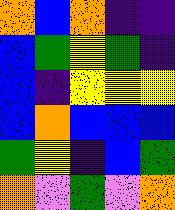[["orange", "blue", "orange", "indigo", "indigo"], ["blue", "green", "yellow", "green", "indigo"], ["blue", "indigo", "yellow", "yellow", "yellow"], ["blue", "orange", "blue", "blue", "blue"], ["green", "yellow", "indigo", "blue", "green"], ["orange", "violet", "green", "violet", "orange"]]